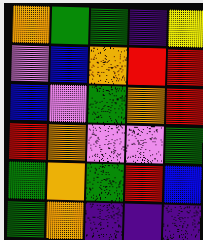[["orange", "green", "green", "indigo", "yellow"], ["violet", "blue", "orange", "red", "red"], ["blue", "violet", "green", "orange", "red"], ["red", "orange", "violet", "violet", "green"], ["green", "orange", "green", "red", "blue"], ["green", "orange", "indigo", "indigo", "indigo"]]